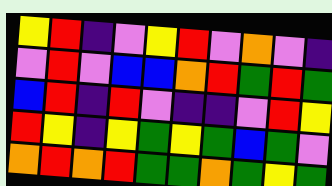[["yellow", "red", "indigo", "violet", "yellow", "red", "violet", "orange", "violet", "indigo"], ["violet", "red", "violet", "blue", "blue", "orange", "red", "green", "red", "green"], ["blue", "red", "indigo", "red", "violet", "indigo", "indigo", "violet", "red", "yellow"], ["red", "yellow", "indigo", "yellow", "green", "yellow", "green", "blue", "green", "violet"], ["orange", "red", "orange", "red", "green", "green", "orange", "green", "yellow", "green"]]